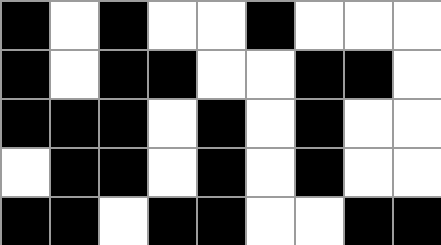[["black", "white", "black", "white", "white", "black", "white", "white", "white"], ["black", "white", "black", "black", "white", "white", "black", "black", "white"], ["black", "black", "black", "white", "black", "white", "black", "white", "white"], ["white", "black", "black", "white", "black", "white", "black", "white", "white"], ["black", "black", "white", "black", "black", "white", "white", "black", "black"]]